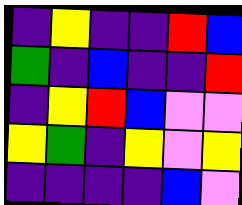[["indigo", "yellow", "indigo", "indigo", "red", "blue"], ["green", "indigo", "blue", "indigo", "indigo", "red"], ["indigo", "yellow", "red", "blue", "violet", "violet"], ["yellow", "green", "indigo", "yellow", "violet", "yellow"], ["indigo", "indigo", "indigo", "indigo", "blue", "violet"]]